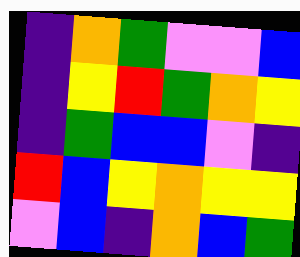[["indigo", "orange", "green", "violet", "violet", "blue"], ["indigo", "yellow", "red", "green", "orange", "yellow"], ["indigo", "green", "blue", "blue", "violet", "indigo"], ["red", "blue", "yellow", "orange", "yellow", "yellow"], ["violet", "blue", "indigo", "orange", "blue", "green"]]